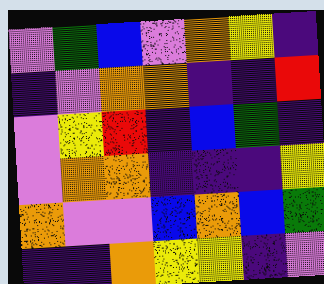[["violet", "green", "blue", "violet", "orange", "yellow", "indigo"], ["indigo", "violet", "orange", "orange", "indigo", "indigo", "red"], ["violet", "yellow", "red", "indigo", "blue", "green", "indigo"], ["violet", "orange", "orange", "indigo", "indigo", "indigo", "yellow"], ["orange", "violet", "violet", "blue", "orange", "blue", "green"], ["indigo", "indigo", "orange", "yellow", "yellow", "indigo", "violet"]]